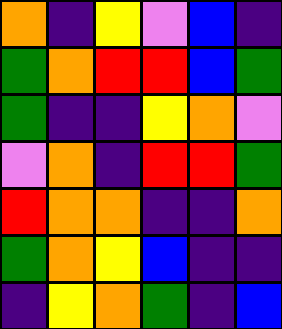[["orange", "indigo", "yellow", "violet", "blue", "indigo"], ["green", "orange", "red", "red", "blue", "green"], ["green", "indigo", "indigo", "yellow", "orange", "violet"], ["violet", "orange", "indigo", "red", "red", "green"], ["red", "orange", "orange", "indigo", "indigo", "orange"], ["green", "orange", "yellow", "blue", "indigo", "indigo"], ["indigo", "yellow", "orange", "green", "indigo", "blue"]]